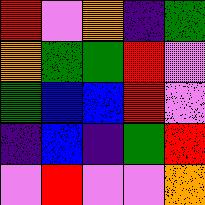[["red", "violet", "orange", "indigo", "green"], ["orange", "green", "green", "red", "violet"], ["green", "blue", "blue", "red", "violet"], ["indigo", "blue", "indigo", "green", "red"], ["violet", "red", "violet", "violet", "orange"]]